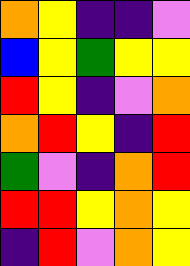[["orange", "yellow", "indigo", "indigo", "violet"], ["blue", "yellow", "green", "yellow", "yellow"], ["red", "yellow", "indigo", "violet", "orange"], ["orange", "red", "yellow", "indigo", "red"], ["green", "violet", "indigo", "orange", "red"], ["red", "red", "yellow", "orange", "yellow"], ["indigo", "red", "violet", "orange", "yellow"]]